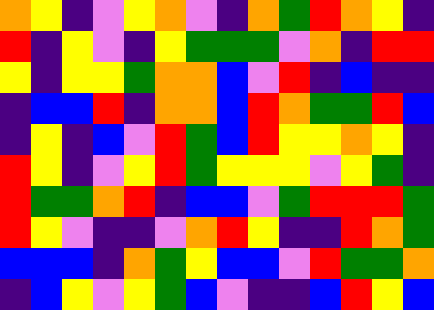[["orange", "yellow", "indigo", "violet", "yellow", "orange", "violet", "indigo", "orange", "green", "red", "orange", "yellow", "indigo"], ["red", "indigo", "yellow", "violet", "indigo", "yellow", "green", "green", "green", "violet", "orange", "indigo", "red", "red"], ["yellow", "indigo", "yellow", "yellow", "green", "orange", "orange", "blue", "violet", "red", "indigo", "blue", "indigo", "indigo"], ["indigo", "blue", "blue", "red", "indigo", "orange", "orange", "blue", "red", "orange", "green", "green", "red", "blue"], ["indigo", "yellow", "indigo", "blue", "violet", "red", "green", "blue", "red", "yellow", "yellow", "orange", "yellow", "indigo"], ["red", "yellow", "indigo", "violet", "yellow", "red", "green", "yellow", "yellow", "yellow", "violet", "yellow", "green", "indigo"], ["red", "green", "green", "orange", "red", "indigo", "blue", "blue", "violet", "green", "red", "red", "red", "green"], ["red", "yellow", "violet", "indigo", "indigo", "violet", "orange", "red", "yellow", "indigo", "indigo", "red", "orange", "green"], ["blue", "blue", "blue", "indigo", "orange", "green", "yellow", "blue", "blue", "violet", "red", "green", "green", "orange"], ["indigo", "blue", "yellow", "violet", "yellow", "green", "blue", "violet", "indigo", "indigo", "blue", "red", "yellow", "blue"]]